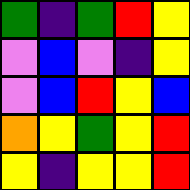[["green", "indigo", "green", "red", "yellow"], ["violet", "blue", "violet", "indigo", "yellow"], ["violet", "blue", "red", "yellow", "blue"], ["orange", "yellow", "green", "yellow", "red"], ["yellow", "indigo", "yellow", "yellow", "red"]]